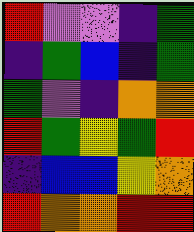[["red", "violet", "violet", "indigo", "green"], ["indigo", "green", "blue", "indigo", "green"], ["green", "violet", "indigo", "orange", "orange"], ["red", "green", "yellow", "green", "red"], ["indigo", "blue", "blue", "yellow", "orange"], ["red", "orange", "orange", "red", "red"]]